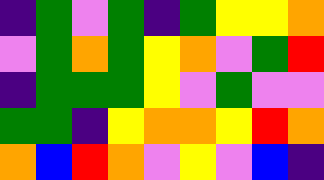[["indigo", "green", "violet", "green", "indigo", "green", "yellow", "yellow", "orange"], ["violet", "green", "orange", "green", "yellow", "orange", "violet", "green", "red"], ["indigo", "green", "green", "green", "yellow", "violet", "green", "violet", "violet"], ["green", "green", "indigo", "yellow", "orange", "orange", "yellow", "red", "orange"], ["orange", "blue", "red", "orange", "violet", "yellow", "violet", "blue", "indigo"]]